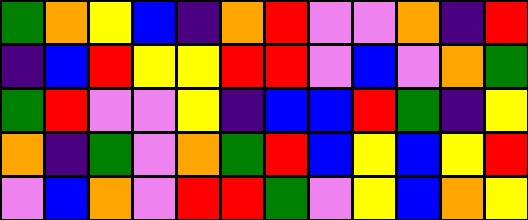[["green", "orange", "yellow", "blue", "indigo", "orange", "red", "violet", "violet", "orange", "indigo", "red"], ["indigo", "blue", "red", "yellow", "yellow", "red", "red", "violet", "blue", "violet", "orange", "green"], ["green", "red", "violet", "violet", "yellow", "indigo", "blue", "blue", "red", "green", "indigo", "yellow"], ["orange", "indigo", "green", "violet", "orange", "green", "red", "blue", "yellow", "blue", "yellow", "red"], ["violet", "blue", "orange", "violet", "red", "red", "green", "violet", "yellow", "blue", "orange", "yellow"]]